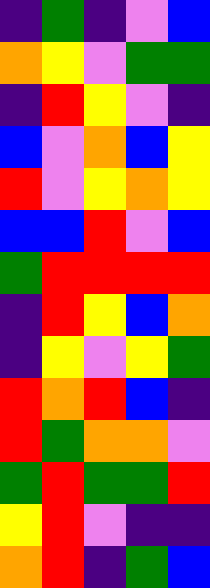[["indigo", "green", "indigo", "violet", "blue"], ["orange", "yellow", "violet", "green", "green"], ["indigo", "red", "yellow", "violet", "indigo"], ["blue", "violet", "orange", "blue", "yellow"], ["red", "violet", "yellow", "orange", "yellow"], ["blue", "blue", "red", "violet", "blue"], ["green", "red", "red", "red", "red"], ["indigo", "red", "yellow", "blue", "orange"], ["indigo", "yellow", "violet", "yellow", "green"], ["red", "orange", "red", "blue", "indigo"], ["red", "green", "orange", "orange", "violet"], ["green", "red", "green", "green", "red"], ["yellow", "red", "violet", "indigo", "indigo"], ["orange", "red", "indigo", "green", "blue"]]